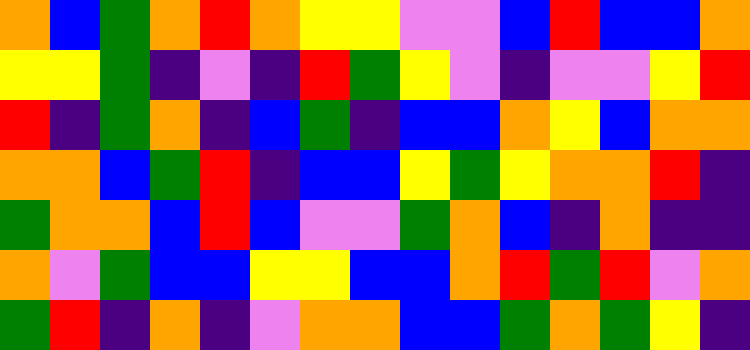[["orange", "blue", "green", "orange", "red", "orange", "yellow", "yellow", "violet", "violet", "blue", "red", "blue", "blue", "orange"], ["yellow", "yellow", "green", "indigo", "violet", "indigo", "red", "green", "yellow", "violet", "indigo", "violet", "violet", "yellow", "red"], ["red", "indigo", "green", "orange", "indigo", "blue", "green", "indigo", "blue", "blue", "orange", "yellow", "blue", "orange", "orange"], ["orange", "orange", "blue", "green", "red", "indigo", "blue", "blue", "yellow", "green", "yellow", "orange", "orange", "red", "indigo"], ["green", "orange", "orange", "blue", "red", "blue", "violet", "violet", "green", "orange", "blue", "indigo", "orange", "indigo", "indigo"], ["orange", "violet", "green", "blue", "blue", "yellow", "yellow", "blue", "blue", "orange", "red", "green", "red", "violet", "orange"], ["green", "red", "indigo", "orange", "indigo", "violet", "orange", "orange", "blue", "blue", "green", "orange", "green", "yellow", "indigo"]]